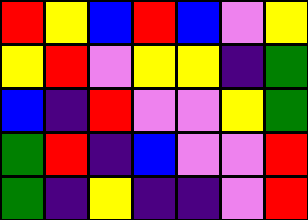[["red", "yellow", "blue", "red", "blue", "violet", "yellow"], ["yellow", "red", "violet", "yellow", "yellow", "indigo", "green"], ["blue", "indigo", "red", "violet", "violet", "yellow", "green"], ["green", "red", "indigo", "blue", "violet", "violet", "red"], ["green", "indigo", "yellow", "indigo", "indigo", "violet", "red"]]